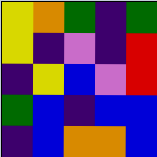[["yellow", "orange", "green", "indigo", "green"], ["yellow", "indigo", "violet", "indigo", "red"], ["indigo", "yellow", "blue", "violet", "red"], ["green", "blue", "indigo", "blue", "blue"], ["indigo", "blue", "orange", "orange", "blue"]]